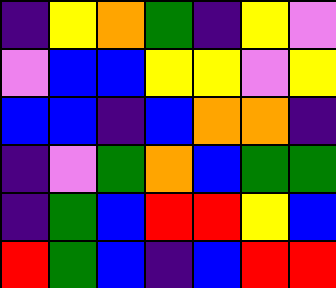[["indigo", "yellow", "orange", "green", "indigo", "yellow", "violet"], ["violet", "blue", "blue", "yellow", "yellow", "violet", "yellow"], ["blue", "blue", "indigo", "blue", "orange", "orange", "indigo"], ["indigo", "violet", "green", "orange", "blue", "green", "green"], ["indigo", "green", "blue", "red", "red", "yellow", "blue"], ["red", "green", "blue", "indigo", "blue", "red", "red"]]